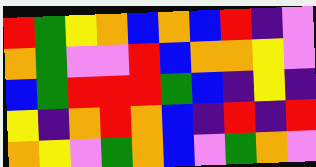[["red", "green", "yellow", "orange", "blue", "orange", "blue", "red", "indigo", "violet"], ["orange", "green", "violet", "violet", "red", "blue", "orange", "orange", "yellow", "violet"], ["blue", "green", "red", "red", "red", "green", "blue", "indigo", "yellow", "indigo"], ["yellow", "indigo", "orange", "red", "orange", "blue", "indigo", "red", "indigo", "red"], ["orange", "yellow", "violet", "green", "orange", "blue", "violet", "green", "orange", "violet"]]